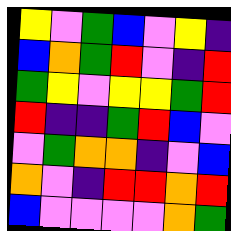[["yellow", "violet", "green", "blue", "violet", "yellow", "indigo"], ["blue", "orange", "green", "red", "violet", "indigo", "red"], ["green", "yellow", "violet", "yellow", "yellow", "green", "red"], ["red", "indigo", "indigo", "green", "red", "blue", "violet"], ["violet", "green", "orange", "orange", "indigo", "violet", "blue"], ["orange", "violet", "indigo", "red", "red", "orange", "red"], ["blue", "violet", "violet", "violet", "violet", "orange", "green"]]